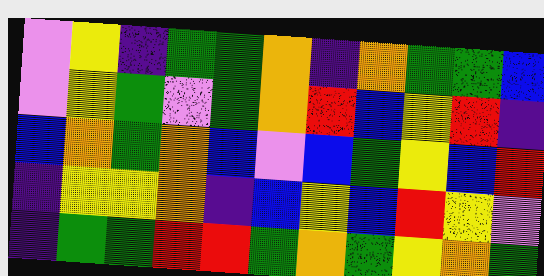[["violet", "yellow", "indigo", "green", "green", "orange", "indigo", "orange", "green", "green", "blue"], ["violet", "yellow", "green", "violet", "green", "orange", "red", "blue", "yellow", "red", "indigo"], ["blue", "orange", "green", "orange", "blue", "violet", "blue", "green", "yellow", "blue", "red"], ["indigo", "yellow", "yellow", "orange", "indigo", "blue", "yellow", "blue", "red", "yellow", "violet"], ["indigo", "green", "green", "red", "red", "green", "orange", "green", "yellow", "orange", "green"]]